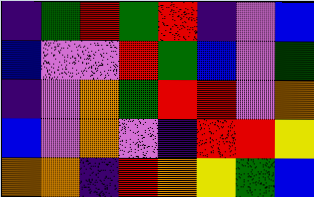[["indigo", "green", "red", "green", "red", "indigo", "violet", "blue"], ["blue", "violet", "violet", "red", "green", "blue", "violet", "green"], ["indigo", "violet", "orange", "green", "red", "red", "violet", "orange"], ["blue", "violet", "orange", "violet", "indigo", "red", "red", "yellow"], ["orange", "orange", "indigo", "red", "orange", "yellow", "green", "blue"]]